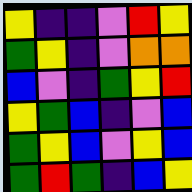[["yellow", "indigo", "indigo", "violet", "red", "yellow"], ["green", "yellow", "indigo", "violet", "orange", "orange"], ["blue", "violet", "indigo", "green", "yellow", "red"], ["yellow", "green", "blue", "indigo", "violet", "blue"], ["green", "yellow", "blue", "violet", "yellow", "blue"], ["green", "red", "green", "indigo", "blue", "yellow"]]